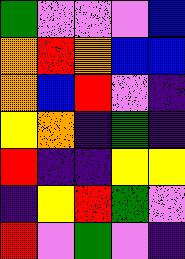[["green", "violet", "violet", "violet", "blue"], ["orange", "red", "orange", "blue", "blue"], ["orange", "blue", "red", "violet", "indigo"], ["yellow", "orange", "indigo", "green", "indigo"], ["red", "indigo", "indigo", "yellow", "yellow"], ["indigo", "yellow", "red", "green", "violet"], ["red", "violet", "green", "violet", "indigo"]]